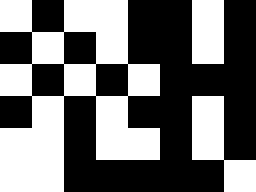[["white", "black", "white", "white", "black", "black", "white", "black"], ["black", "white", "black", "white", "black", "black", "white", "black"], ["white", "black", "white", "black", "white", "black", "black", "black"], ["black", "white", "black", "white", "black", "black", "white", "black"], ["white", "white", "black", "white", "white", "black", "white", "black"], ["white", "white", "black", "black", "black", "black", "black", "white"]]